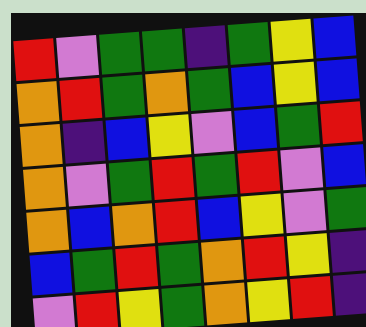[["red", "violet", "green", "green", "indigo", "green", "yellow", "blue"], ["orange", "red", "green", "orange", "green", "blue", "yellow", "blue"], ["orange", "indigo", "blue", "yellow", "violet", "blue", "green", "red"], ["orange", "violet", "green", "red", "green", "red", "violet", "blue"], ["orange", "blue", "orange", "red", "blue", "yellow", "violet", "green"], ["blue", "green", "red", "green", "orange", "red", "yellow", "indigo"], ["violet", "red", "yellow", "green", "orange", "yellow", "red", "indigo"]]